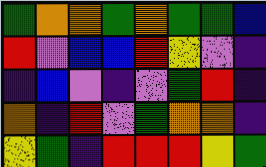[["green", "orange", "orange", "green", "orange", "green", "green", "blue"], ["red", "violet", "blue", "blue", "red", "yellow", "violet", "indigo"], ["indigo", "blue", "violet", "indigo", "violet", "green", "red", "indigo"], ["orange", "indigo", "red", "violet", "green", "orange", "orange", "indigo"], ["yellow", "green", "indigo", "red", "red", "red", "yellow", "green"]]